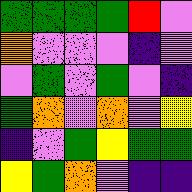[["green", "green", "green", "green", "red", "violet"], ["orange", "violet", "violet", "violet", "indigo", "violet"], ["violet", "green", "violet", "green", "violet", "indigo"], ["green", "orange", "violet", "orange", "violet", "yellow"], ["indigo", "violet", "green", "yellow", "green", "green"], ["yellow", "green", "orange", "violet", "indigo", "indigo"]]